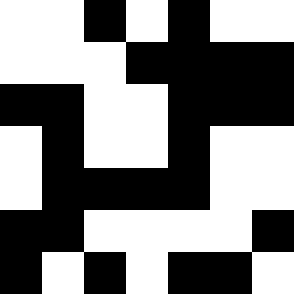[["white", "white", "black", "white", "black", "white", "white"], ["white", "white", "white", "black", "black", "black", "black"], ["black", "black", "white", "white", "black", "black", "black"], ["white", "black", "white", "white", "black", "white", "white"], ["white", "black", "black", "black", "black", "white", "white"], ["black", "black", "white", "white", "white", "white", "black"], ["black", "white", "black", "white", "black", "black", "white"]]